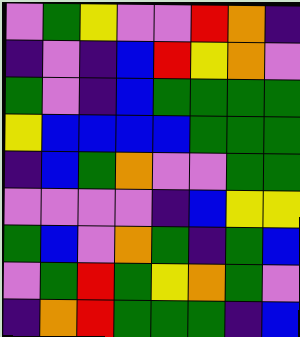[["violet", "green", "yellow", "violet", "violet", "red", "orange", "indigo"], ["indigo", "violet", "indigo", "blue", "red", "yellow", "orange", "violet"], ["green", "violet", "indigo", "blue", "green", "green", "green", "green"], ["yellow", "blue", "blue", "blue", "blue", "green", "green", "green"], ["indigo", "blue", "green", "orange", "violet", "violet", "green", "green"], ["violet", "violet", "violet", "violet", "indigo", "blue", "yellow", "yellow"], ["green", "blue", "violet", "orange", "green", "indigo", "green", "blue"], ["violet", "green", "red", "green", "yellow", "orange", "green", "violet"], ["indigo", "orange", "red", "green", "green", "green", "indigo", "blue"]]